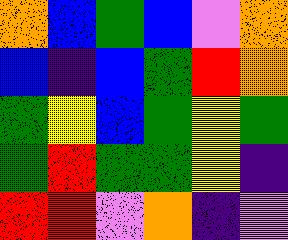[["orange", "blue", "green", "blue", "violet", "orange"], ["blue", "indigo", "blue", "green", "red", "orange"], ["green", "yellow", "blue", "green", "yellow", "green"], ["green", "red", "green", "green", "yellow", "indigo"], ["red", "red", "violet", "orange", "indigo", "violet"]]